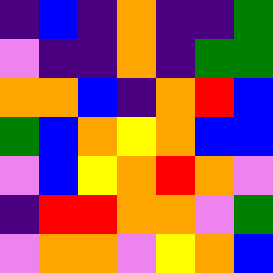[["indigo", "blue", "indigo", "orange", "indigo", "indigo", "green"], ["violet", "indigo", "indigo", "orange", "indigo", "green", "green"], ["orange", "orange", "blue", "indigo", "orange", "red", "blue"], ["green", "blue", "orange", "yellow", "orange", "blue", "blue"], ["violet", "blue", "yellow", "orange", "red", "orange", "violet"], ["indigo", "red", "red", "orange", "orange", "violet", "green"], ["violet", "orange", "orange", "violet", "yellow", "orange", "blue"]]